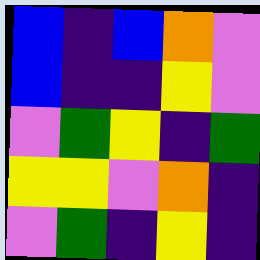[["blue", "indigo", "blue", "orange", "violet"], ["blue", "indigo", "indigo", "yellow", "violet"], ["violet", "green", "yellow", "indigo", "green"], ["yellow", "yellow", "violet", "orange", "indigo"], ["violet", "green", "indigo", "yellow", "indigo"]]